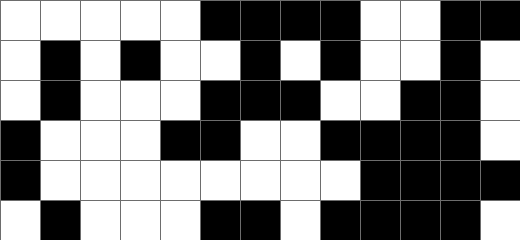[["white", "white", "white", "white", "white", "black", "black", "black", "black", "white", "white", "black", "black"], ["white", "black", "white", "black", "white", "white", "black", "white", "black", "white", "white", "black", "white"], ["white", "black", "white", "white", "white", "black", "black", "black", "white", "white", "black", "black", "white"], ["black", "white", "white", "white", "black", "black", "white", "white", "black", "black", "black", "black", "white"], ["black", "white", "white", "white", "white", "white", "white", "white", "white", "black", "black", "black", "black"], ["white", "black", "white", "white", "white", "black", "black", "white", "black", "black", "black", "black", "white"]]